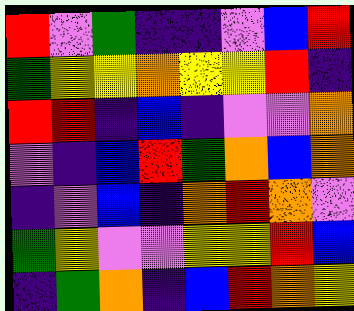[["red", "violet", "green", "indigo", "indigo", "violet", "blue", "red"], ["green", "yellow", "yellow", "orange", "yellow", "yellow", "red", "indigo"], ["red", "red", "indigo", "blue", "indigo", "violet", "violet", "orange"], ["violet", "indigo", "blue", "red", "green", "orange", "blue", "orange"], ["indigo", "violet", "blue", "indigo", "orange", "red", "orange", "violet"], ["green", "yellow", "violet", "violet", "yellow", "yellow", "red", "blue"], ["indigo", "green", "orange", "indigo", "blue", "red", "orange", "yellow"]]